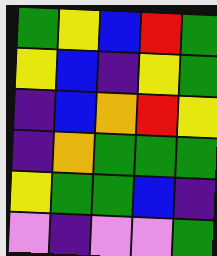[["green", "yellow", "blue", "red", "green"], ["yellow", "blue", "indigo", "yellow", "green"], ["indigo", "blue", "orange", "red", "yellow"], ["indigo", "orange", "green", "green", "green"], ["yellow", "green", "green", "blue", "indigo"], ["violet", "indigo", "violet", "violet", "green"]]